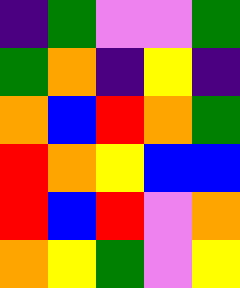[["indigo", "green", "violet", "violet", "green"], ["green", "orange", "indigo", "yellow", "indigo"], ["orange", "blue", "red", "orange", "green"], ["red", "orange", "yellow", "blue", "blue"], ["red", "blue", "red", "violet", "orange"], ["orange", "yellow", "green", "violet", "yellow"]]